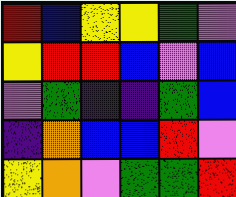[["red", "blue", "yellow", "yellow", "green", "violet"], ["yellow", "red", "red", "blue", "violet", "blue"], ["violet", "green", "indigo", "indigo", "green", "blue"], ["indigo", "orange", "blue", "blue", "red", "violet"], ["yellow", "orange", "violet", "green", "green", "red"]]